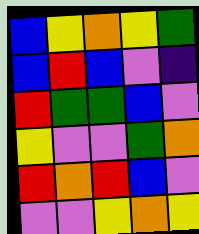[["blue", "yellow", "orange", "yellow", "green"], ["blue", "red", "blue", "violet", "indigo"], ["red", "green", "green", "blue", "violet"], ["yellow", "violet", "violet", "green", "orange"], ["red", "orange", "red", "blue", "violet"], ["violet", "violet", "yellow", "orange", "yellow"]]